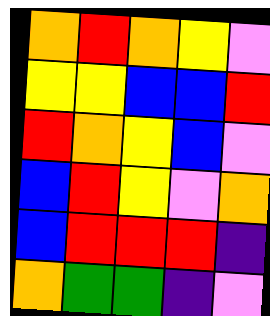[["orange", "red", "orange", "yellow", "violet"], ["yellow", "yellow", "blue", "blue", "red"], ["red", "orange", "yellow", "blue", "violet"], ["blue", "red", "yellow", "violet", "orange"], ["blue", "red", "red", "red", "indigo"], ["orange", "green", "green", "indigo", "violet"]]